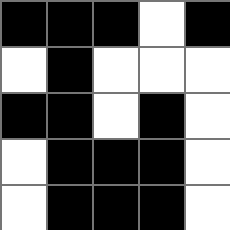[["black", "black", "black", "white", "black"], ["white", "black", "white", "white", "white"], ["black", "black", "white", "black", "white"], ["white", "black", "black", "black", "white"], ["white", "black", "black", "black", "white"]]